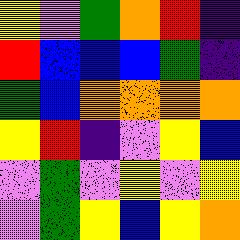[["yellow", "violet", "green", "orange", "red", "indigo"], ["red", "blue", "blue", "blue", "green", "indigo"], ["green", "blue", "orange", "orange", "orange", "orange"], ["yellow", "red", "indigo", "violet", "yellow", "blue"], ["violet", "green", "violet", "yellow", "violet", "yellow"], ["violet", "green", "yellow", "blue", "yellow", "orange"]]